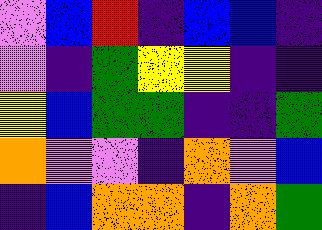[["violet", "blue", "red", "indigo", "blue", "blue", "indigo"], ["violet", "indigo", "green", "yellow", "yellow", "indigo", "indigo"], ["yellow", "blue", "green", "green", "indigo", "indigo", "green"], ["orange", "violet", "violet", "indigo", "orange", "violet", "blue"], ["indigo", "blue", "orange", "orange", "indigo", "orange", "green"]]